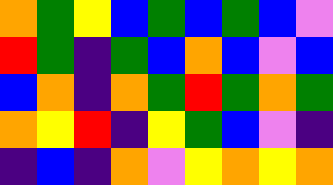[["orange", "green", "yellow", "blue", "green", "blue", "green", "blue", "violet"], ["red", "green", "indigo", "green", "blue", "orange", "blue", "violet", "blue"], ["blue", "orange", "indigo", "orange", "green", "red", "green", "orange", "green"], ["orange", "yellow", "red", "indigo", "yellow", "green", "blue", "violet", "indigo"], ["indigo", "blue", "indigo", "orange", "violet", "yellow", "orange", "yellow", "orange"]]